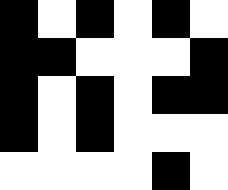[["black", "white", "black", "white", "black", "white"], ["black", "black", "white", "white", "white", "black"], ["black", "white", "black", "white", "black", "black"], ["black", "white", "black", "white", "white", "white"], ["white", "white", "white", "white", "black", "white"]]